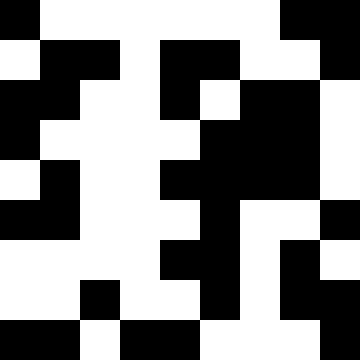[["black", "white", "white", "white", "white", "white", "white", "black", "black"], ["white", "black", "black", "white", "black", "black", "white", "white", "black"], ["black", "black", "white", "white", "black", "white", "black", "black", "white"], ["black", "white", "white", "white", "white", "black", "black", "black", "white"], ["white", "black", "white", "white", "black", "black", "black", "black", "white"], ["black", "black", "white", "white", "white", "black", "white", "white", "black"], ["white", "white", "white", "white", "black", "black", "white", "black", "white"], ["white", "white", "black", "white", "white", "black", "white", "black", "black"], ["black", "black", "white", "black", "black", "white", "white", "white", "black"]]